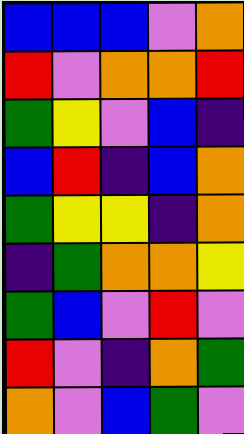[["blue", "blue", "blue", "violet", "orange"], ["red", "violet", "orange", "orange", "red"], ["green", "yellow", "violet", "blue", "indigo"], ["blue", "red", "indigo", "blue", "orange"], ["green", "yellow", "yellow", "indigo", "orange"], ["indigo", "green", "orange", "orange", "yellow"], ["green", "blue", "violet", "red", "violet"], ["red", "violet", "indigo", "orange", "green"], ["orange", "violet", "blue", "green", "violet"]]